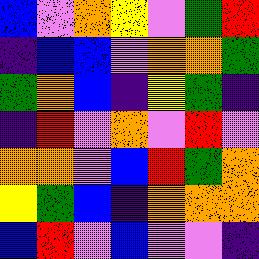[["blue", "violet", "orange", "yellow", "violet", "green", "red"], ["indigo", "blue", "blue", "violet", "orange", "orange", "green"], ["green", "orange", "blue", "indigo", "yellow", "green", "indigo"], ["indigo", "red", "violet", "orange", "violet", "red", "violet"], ["orange", "orange", "violet", "blue", "red", "green", "orange"], ["yellow", "green", "blue", "indigo", "orange", "orange", "orange"], ["blue", "red", "violet", "blue", "violet", "violet", "indigo"]]